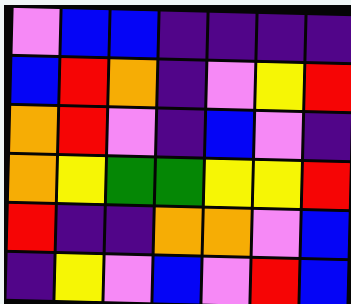[["violet", "blue", "blue", "indigo", "indigo", "indigo", "indigo"], ["blue", "red", "orange", "indigo", "violet", "yellow", "red"], ["orange", "red", "violet", "indigo", "blue", "violet", "indigo"], ["orange", "yellow", "green", "green", "yellow", "yellow", "red"], ["red", "indigo", "indigo", "orange", "orange", "violet", "blue"], ["indigo", "yellow", "violet", "blue", "violet", "red", "blue"]]